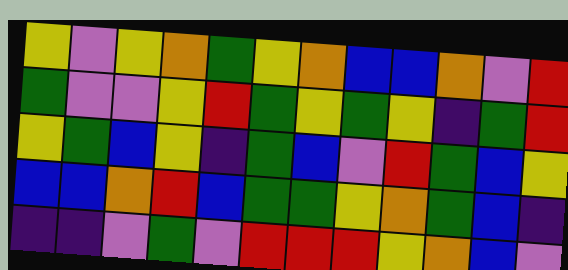[["yellow", "violet", "yellow", "orange", "green", "yellow", "orange", "blue", "blue", "orange", "violet", "red"], ["green", "violet", "violet", "yellow", "red", "green", "yellow", "green", "yellow", "indigo", "green", "red"], ["yellow", "green", "blue", "yellow", "indigo", "green", "blue", "violet", "red", "green", "blue", "yellow"], ["blue", "blue", "orange", "red", "blue", "green", "green", "yellow", "orange", "green", "blue", "indigo"], ["indigo", "indigo", "violet", "green", "violet", "red", "red", "red", "yellow", "orange", "blue", "violet"]]